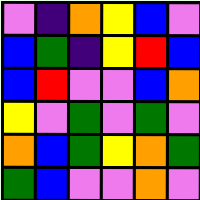[["violet", "indigo", "orange", "yellow", "blue", "violet"], ["blue", "green", "indigo", "yellow", "red", "blue"], ["blue", "red", "violet", "violet", "blue", "orange"], ["yellow", "violet", "green", "violet", "green", "violet"], ["orange", "blue", "green", "yellow", "orange", "green"], ["green", "blue", "violet", "violet", "orange", "violet"]]